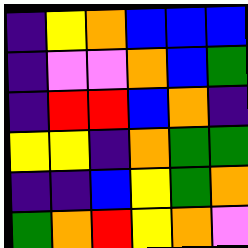[["indigo", "yellow", "orange", "blue", "blue", "blue"], ["indigo", "violet", "violet", "orange", "blue", "green"], ["indigo", "red", "red", "blue", "orange", "indigo"], ["yellow", "yellow", "indigo", "orange", "green", "green"], ["indigo", "indigo", "blue", "yellow", "green", "orange"], ["green", "orange", "red", "yellow", "orange", "violet"]]